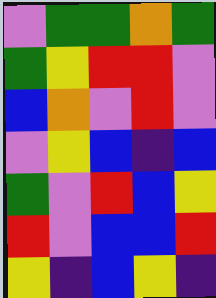[["violet", "green", "green", "orange", "green"], ["green", "yellow", "red", "red", "violet"], ["blue", "orange", "violet", "red", "violet"], ["violet", "yellow", "blue", "indigo", "blue"], ["green", "violet", "red", "blue", "yellow"], ["red", "violet", "blue", "blue", "red"], ["yellow", "indigo", "blue", "yellow", "indigo"]]